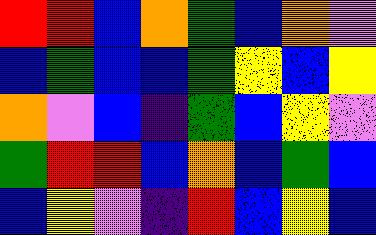[["red", "red", "blue", "orange", "green", "blue", "orange", "violet"], ["blue", "green", "blue", "blue", "green", "yellow", "blue", "yellow"], ["orange", "violet", "blue", "indigo", "green", "blue", "yellow", "violet"], ["green", "red", "red", "blue", "orange", "blue", "green", "blue"], ["blue", "yellow", "violet", "indigo", "red", "blue", "yellow", "blue"]]